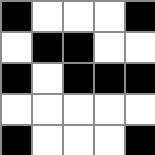[["black", "white", "white", "white", "black"], ["white", "black", "black", "white", "white"], ["black", "white", "black", "black", "black"], ["white", "white", "white", "white", "white"], ["black", "white", "white", "white", "black"]]